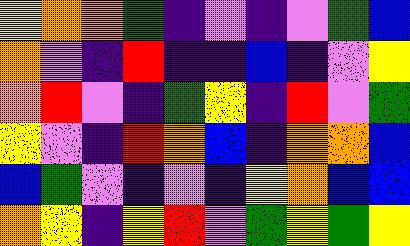[["yellow", "orange", "orange", "green", "indigo", "violet", "indigo", "violet", "green", "blue"], ["orange", "violet", "indigo", "red", "indigo", "indigo", "blue", "indigo", "violet", "yellow"], ["orange", "red", "violet", "indigo", "green", "yellow", "indigo", "red", "violet", "green"], ["yellow", "violet", "indigo", "red", "orange", "blue", "indigo", "orange", "orange", "blue"], ["blue", "green", "violet", "indigo", "violet", "indigo", "yellow", "orange", "blue", "blue"], ["orange", "yellow", "indigo", "yellow", "red", "violet", "green", "yellow", "green", "yellow"]]